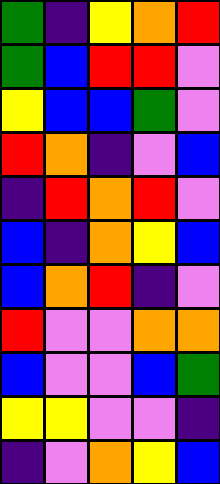[["green", "indigo", "yellow", "orange", "red"], ["green", "blue", "red", "red", "violet"], ["yellow", "blue", "blue", "green", "violet"], ["red", "orange", "indigo", "violet", "blue"], ["indigo", "red", "orange", "red", "violet"], ["blue", "indigo", "orange", "yellow", "blue"], ["blue", "orange", "red", "indigo", "violet"], ["red", "violet", "violet", "orange", "orange"], ["blue", "violet", "violet", "blue", "green"], ["yellow", "yellow", "violet", "violet", "indigo"], ["indigo", "violet", "orange", "yellow", "blue"]]